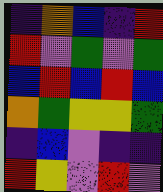[["indigo", "orange", "blue", "indigo", "red"], ["red", "violet", "green", "violet", "green"], ["blue", "red", "blue", "red", "blue"], ["orange", "green", "yellow", "yellow", "green"], ["indigo", "blue", "violet", "indigo", "indigo"], ["red", "yellow", "violet", "red", "violet"]]